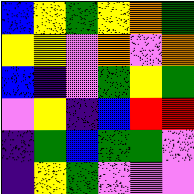[["blue", "yellow", "green", "yellow", "orange", "green"], ["yellow", "yellow", "violet", "orange", "violet", "orange"], ["blue", "indigo", "violet", "green", "yellow", "green"], ["violet", "yellow", "indigo", "blue", "red", "red"], ["indigo", "green", "blue", "green", "green", "violet"], ["indigo", "yellow", "green", "violet", "violet", "violet"]]